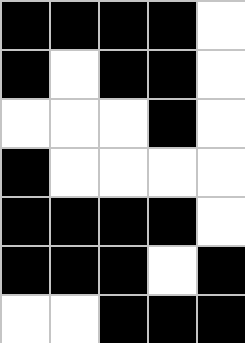[["black", "black", "black", "black", "white"], ["black", "white", "black", "black", "white"], ["white", "white", "white", "black", "white"], ["black", "white", "white", "white", "white"], ["black", "black", "black", "black", "white"], ["black", "black", "black", "white", "black"], ["white", "white", "black", "black", "black"]]